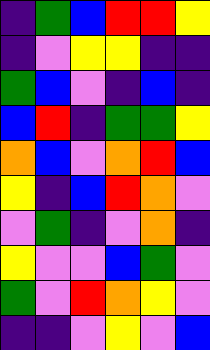[["indigo", "green", "blue", "red", "red", "yellow"], ["indigo", "violet", "yellow", "yellow", "indigo", "indigo"], ["green", "blue", "violet", "indigo", "blue", "indigo"], ["blue", "red", "indigo", "green", "green", "yellow"], ["orange", "blue", "violet", "orange", "red", "blue"], ["yellow", "indigo", "blue", "red", "orange", "violet"], ["violet", "green", "indigo", "violet", "orange", "indigo"], ["yellow", "violet", "violet", "blue", "green", "violet"], ["green", "violet", "red", "orange", "yellow", "violet"], ["indigo", "indigo", "violet", "yellow", "violet", "blue"]]